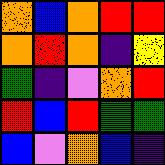[["orange", "blue", "orange", "red", "red"], ["orange", "red", "orange", "indigo", "yellow"], ["green", "indigo", "violet", "orange", "red"], ["red", "blue", "red", "green", "green"], ["blue", "violet", "orange", "blue", "indigo"]]